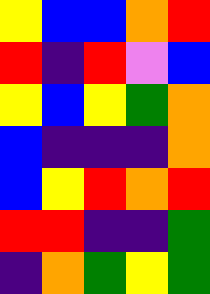[["yellow", "blue", "blue", "orange", "red"], ["red", "indigo", "red", "violet", "blue"], ["yellow", "blue", "yellow", "green", "orange"], ["blue", "indigo", "indigo", "indigo", "orange"], ["blue", "yellow", "red", "orange", "red"], ["red", "red", "indigo", "indigo", "green"], ["indigo", "orange", "green", "yellow", "green"]]